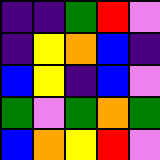[["indigo", "indigo", "green", "red", "violet"], ["indigo", "yellow", "orange", "blue", "indigo"], ["blue", "yellow", "indigo", "blue", "violet"], ["green", "violet", "green", "orange", "green"], ["blue", "orange", "yellow", "red", "violet"]]